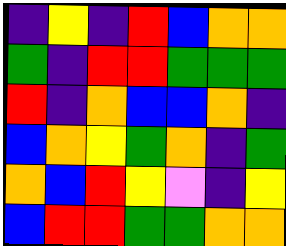[["indigo", "yellow", "indigo", "red", "blue", "orange", "orange"], ["green", "indigo", "red", "red", "green", "green", "green"], ["red", "indigo", "orange", "blue", "blue", "orange", "indigo"], ["blue", "orange", "yellow", "green", "orange", "indigo", "green"], ["orange", "blue", "red", "yellow", "violet", "indigo", "yellow"], ["blue", "red", "red", "green", "green", "orange", "orange"]]